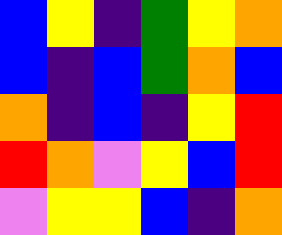[["blue", "yellow", "indigo", "green", "yellow", "orange"], ["blue", "indigo", "blue", "green", "orange", "blue"], ["orange", "indigo", "blue", "indigo", "yellow", "red"], ["red", "orange", "violet", "yellow", "blue", "red"], ["violet", "yellow", "yellow", "blue", "indigo", "orange"]]